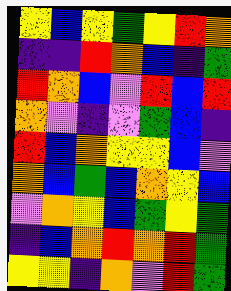[["yellow", "blue", "yellow", "green", "yellow", "red", "orange"], ["indigo", "indigo", "red", "orange", "blue", "indigo", "green"], ["red", "orange", "blue", "violet", "red", "blue", "red"], ["orange", "violet", "indigo", "violet", "green", "blue", "indigo"], ["red", "blue", "orange", "yellow", "yellow", "blue", "violet"], ["orange", "blue", "green", "blue", "orange", "yellow", "blue"], ["violet", "orange", "yellow", "blue", "green", "yellow", "green"], ["indigo", "blue", "orange", "red", "orange", "red", "green"], ["yellow", "yellow", "indigo", "orange", "violet", "red", "green"]]